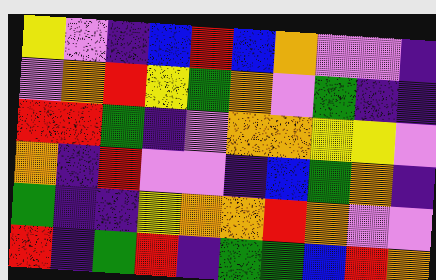[["yellow", "violet", "indigo", "blue", "red", "blue", "orange", "violet", "violet", "indigo"], ["violet", "orange", "red", "yellow", "green", "orange", "violet", "green", "indigo", "indigo"], ["red", "red", "green", "indigo", "violet", "orange", "orange", "yellow", "yellow", "violet"], ["orange", "indigo", "red", "violet", "violet", "indigo", "blue", "green", "orange", "indigo"], ["green", "indigo", "indigo", "yellow", "orange", "orange", "red", "orange", "violet", "violet"], ["red", "indigo", "green", "red", "indigo", "green", "green", "blue", "red", "orange"]]